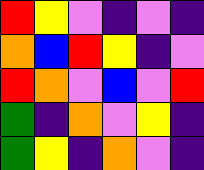[["red", "yellow", "violet", "indigo", "violet", "indigo"], ["orange", "blue", "red", "yellow", "indigo", "violet"], ["red", "orange", "violet", "blue", "violet", "red"], ["green", "indigo", "orange", "violet", "yellow", "indigo"], ["green", "yellow", "indigo", "orange", "violet", "indigo"]]